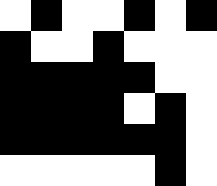[["white", "black", "white", "white", "black", "white", "black"], ["black", "white", "white", "black", "white", "white", "white"], ["black", "black", "black", "black", "black", "white", "white"], ["black", "black", "black", "black", "white", "black", "white"], ["black", "black", "black", "black", "black", "black", "white"], ["white", "white", "white", "white", "white", "black", "white"]]